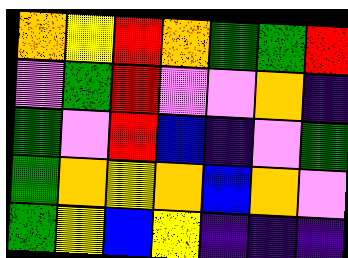[["orange", "yellow", "red", "orange", "green", "green", "red"], ["violet", "green", "red", "violet", "violet", "orange", "indigo"], ["green", "violet", "red", "blue", "indigo", "violet", "green"], ["green", "orange", "yellow", "orange", "blue", "orange", "violet"], ["green", "yellow", "blue", "yellow", "indigo", "indigo", "indigo"]]